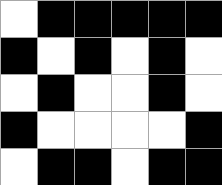[["white", "black", "black", "black", "black", "black"], ["black", "white", "black", "white", "black", "white"], ["white", "black", "white", "white", "black", "white"], ["black", "white", "white", "white", "white", "black"], ["white", "black", "black", "white", "black", "black"]]